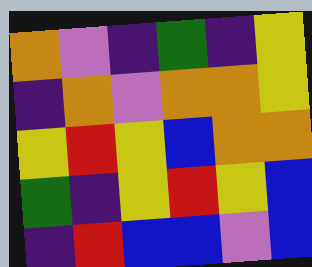[["orange", "violet", "indigo", "green", "indigo", "yellow"], ["indigo", "orange", "violet", "orange", "orange", "yellow"], ["yellow", "red", "yellow", "blue", "orange", "orange"], ["green", "indigo", "yellow", "red", "yellow", "blue"], ["indigo", "red", "blue", "blue", "violet", "blue"]]